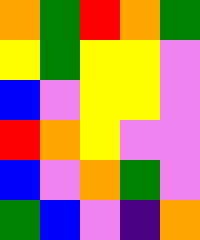[["orange", "green", "red", "orange", "green"], ["yellow", "green", "yellow", "yellow", "violet"], ["blue", "violet", "yellow", "yellow", "violet"], ["red", "orange", "yellow", "violet", "violet"], ["blue", "violet", "orange", "green", "violet"], ["green", "blue", "violet", "indigo", "orange"]]